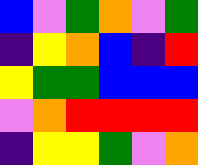[["blue", "violet", "green", "orange", "violet", "green"], ["indigo", "yellow", "orange", "blue", "indigo", "red"], ["yellow", "green", "green", "blue", "blue", "blue"], ["violet", "orange", "red", "red", "red", "red"], ["indigo", "yellow", "yellow", "green", "violet", "orange"]]